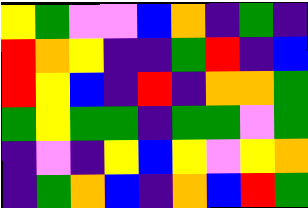[["yellow", "green", "violet", "violet", "blue", "orange", "indigo", "green", "indigo"], ["red", "orange", "yellow", "indigo", "indigo", "green", "red", "indigo", "blue"], ["red", "yellow", "blue", "indigo", "red", "indigo", "orange", "orange", "green"], ["green", "yellow", "green", "green", "indigo", "green", "green", "violet", "green"], ["indigo", "violet", "indigo", "yellow", "blue", "yellow", "violet", "yellow", "orange"], ["indigo", "green", "orange", "blue", "indigo", "orange", "blue", "red", "green"]]